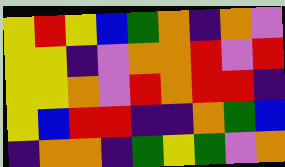[["yellow", "red", "yellow", "blue", "green", "orange", "indigo", "orange", "violet"], ["yellow", "yellow", "indigo", "violet", "orange", "orange", "red", "violet", "red"], ["yellow", "yellow", "orange", "violet", "red", "orange", "red", "red", "indigo"], ["yellow", "blue", "red", "red", "indigo", "indigo", "orange", "green", "blue"], ["indigo", "orange", "orange", "indigo", "green", "yellow", "green", "violet", "orange"]]